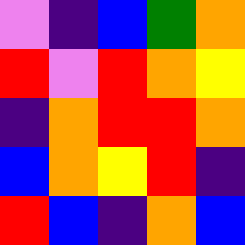[["violet", "indigo", "blue", "green", "orange"], ["red", "violet", "red", "orange", "yellow"], ["indigo", "orange", "red", "red", "orange"], ["blue", "orange", "yellow", "red", "indigo"], ["red", "blue", "indigo", "orange", "blue"]]